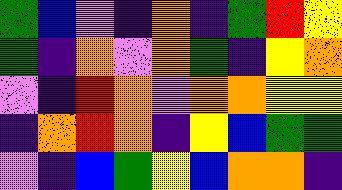[["green", "blue", "violet", "indigo", "orange", "indigo", "green", "red", "yellow"], ["green", "indigo", "orange", "violet", "orange", "green", "indigo", "yellow", "orange"], ["violet", "indigo", "red", "orange", "violet", "orange", "orange", "yellow", "yellow"], ["indigo", "orange", "red", "orange", "indigo", "yellow", "blue", "green", "green"], ["violet", "indigo", "blue", "green", "yellow", "blue", "orange", "orange", "indigo"]]